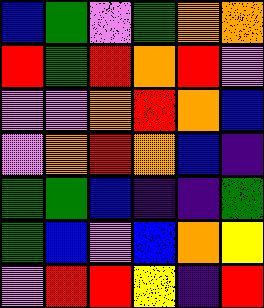[["blue", "green", "violet", "green", "orange", "orange"], ["red", "green", "red", "orange", "red", "violet"], ["violet", "violet", "orange", "red", "orange", "blue"], ["violet", "orange", "red", "orange", "blue", "indigo"], ["green", "green", "blue", "indigo", "indigo", "green"], ["green", "blue", "violet", "blue", "orange", "yellow"], ["violet", "red", "red", "yellow", "indigo", "red"]]